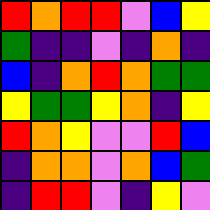[["red", "orange", "red", "red", "violet", "blue", "yellow"], ["green", "indigo", "indigo", "violet", "indigo", "orange", "indigo"], ["blue", "indigo", "orange", "red", "orange", "green", "green"], ["yellow", "green", "green", "yellow", "orange", "indigo", "yellow"], ["red", "orange", "yellow", "violet", "violet", "red", "blue"], ["indigo", "orange", "orange", "violet", "orange", "blue", "green"], ["indigo", "red", "red", "violet", "indigo", "yellow", "violet"]]